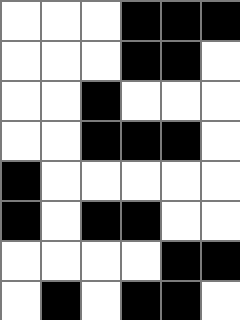[["white", "white", "white", "black", "black", "black"], ["white", "white", "white", "black", "black", "white"], ["white", "white", "black", "white", "white", "white"], ["white", "white", "black", "black", "black", "white"], ["black", "white", "white", "white", "white", "white"], ["black", "white", "black", "black", "white", "white"], ["white", "white", "white", "white", "black", "black"], ["white", "black", "white", "black", "black", "white"]]